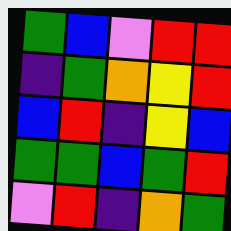[["green", "blue", "violet", "red", "red"], ["indigo", "green", "orange", "yellow", "red"], ["blue", "red", "indigo", "yellow", "blue"], ["green", "green", "blue", "green", "red"], ["violet", "red", "indigo", "orange", "green"]]